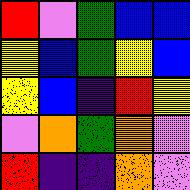[["red", "violet", "green", "blue", "blue"], ["yellow", "blue", "green", "yellow", "blue"], ["yellow", "blue", "indigo", "red", "yellow"], ["violet", "orange", "green", "orange", "violet"], ["red", "indigo", "indigo", "orange", "violet"]]